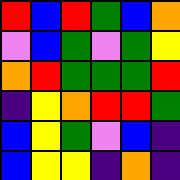[["red", "blue", "red", "green", "blue", "orange"], ["violet", "blue", "green", "violet", "green", "yellow"], ["orange", "red", "green", "green", "green", "red"], ["indigo", "yellow", "orange", "red", "red", "green"], ["blue", "yellow", "green", "violet", "blue", "indigo"], ["blue", "yellow", "yellow", "indigo", "orange", "indigo"]]